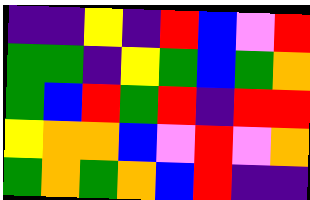[["indigo", "indigo", "yellow", "indigo", "red", "blue", "violet", "red"], ["green", "green", "indigo", "yellow", "green", "blue", "green", "orange"], ["green", "blue", "red", "green", "red", "indigo", "red", "red"], ["yellow", "orange", "orange", "blue", "violet", "red", "violet", "orange"], ["green", "orange", "green", "orange", "blue", "red", "indigo", "indigo"]]